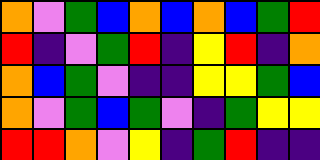[["orange", "violet", "green", "blue", "orange", "blue", "orange", "blue", "green", "red"], ["red", "indigo", "violet", "green", "red", "indigo", "yellow", "red", "indigo", "orange"], ["orange", "blue", "green", "violet", "indigo", "indigo", "yellow", "yellow", "green", "blue"], ["orange", "violet", "green", "blue", "green", "violet", "indigo", "green", "yellow", "yellow"], ["red", "red", "orange", "violet", "yellow", "indigo", "green", "red", "indigo", "indigo"]]